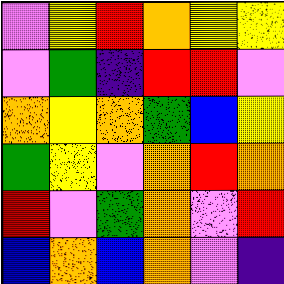[["violet", "yellow", "red", "orange", "yellow", "yellow"], ["violet", "green", "indigo", "red", "red", "violet"], ["orange", "yellow", "orange", "green", "blue", "yellow"], ["green", "yellow", "violet", "orange", "red", "orange"], ["red", "violet", "green", "orange", "violet", "red"], ["blue", "orange", "blue", "orange", "violet", "indigo"]]